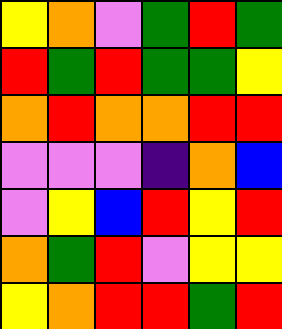[["yellow", "orange", "violet", "green", "red", "green"], ["red", "green", "red", "green", "green", "yellow"], ["orange", "red", "orange", "orange", "red", "red"], ["violet", "violet", "violet", "indigo", "orange", "blue"], ["violet", "yellow", "blue", "red", "yellow", "red"], ["orange", "green", "red", "violet", "yellow", "yellow"], ["yellow", "orange", "red", "red", "green", "red"]]